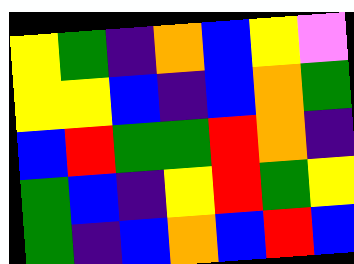[["yellow", "green", "indigo", "orange", "blue", "yellow", "violet"], ["yellow", "yellow", "blue", "indigo", "blue", "orange", "green"], ["blue", "red", "green", "green", "red", "orange", "indigo"], ["green", "blue", "indigo", "yellow", "red", "green", "yellow"], ["green", "indigo", "blue", "orange", "blue", "red", "blue"]]